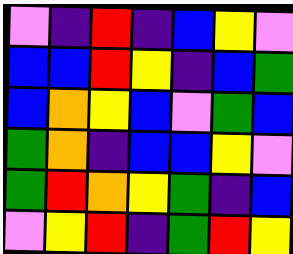[["violet", "indigo", "red", "indigo", "blue", "yellow", "violet"], ["blue", "blue", "red", "yellow", "indigo", "blue", "green"], ["blue", "orange", "yellow", "blue", "violet", "green", "blue"], ["green", "orange", "indigo", "blue", "blue", "yellow", "violet"], ["green", "red", "orange", "yellow", "green", "indigo", "blue"], ["violet", "yellow", "red", "indigo", "green", "red", "yellow"]]